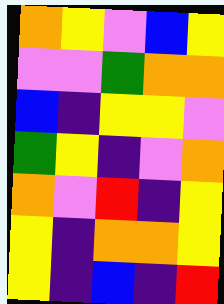[["orange", "yellow", "violet", "blue", "yellow"], ["violet", "violet", "green", "orange", "orange"], ["blue", "indigo", "yellow", "yellow", "violet"], ["green", "yellow", "indigo", "violet", "orange"], ["orange", "violet", "red", "indigo", "yellow"], ["yellow", "indigo", "orange", "orange", "yellow"], ["yellow", "indigo", "blue", "indigo", "red"]]